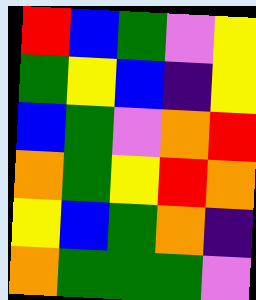[["red", "blue", "green", "violet", "yellow"], ["green", "yellow", "blue", "indigo", "yellow"], ["blue", "green", "violet", "orange", "red"], ["orange", "green", "yellow", "red", "orange"], ["yellow", "blue", "green", "orange", "indigo"], ["orange", "green", "green", "green", "violet"]]